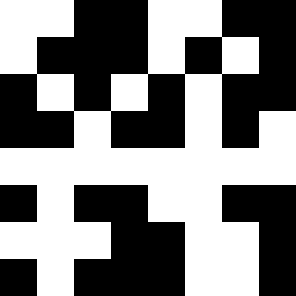[["white", "white", "black", "black", "white", "white", "black", "black"], ["white", "black", "black", "black", "white", "black", "white", "black"], ["black", "white", "black", "white", "black", "white", "black", "black"], ["black", "black", "white", "black", "black", "white", "black", "white"], ["white", "white", "white", "white", "white", "white", "white", "white"], ["black", "white", "black", "black", "white", "white", "black", "black"], ["white", "white", "white", "black", "black", "white", "white", "black"], ["black", "white", "black", "black", "black", "white", "white", "black"]]